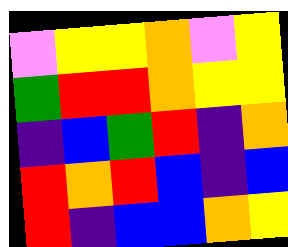[["violet", "yellow", "yellow", "orange", "violet", "yellow"], ["green", "red", "red", "orange", "yellow", "yellow"], ["indigo", "blue", "green", "red", "indigo", "orange"], ["red", "orange", "red", "blue", "indigo", "blue"], ["red", "indigo", "blue", "blue", "orange", "yellow"]]